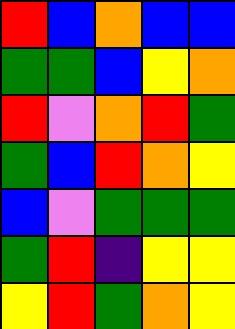[["red", "blue", "orange", "blue", "blue"], ["green", "green", "blue", "yellow", "orange"], ["red", "violet", "orange", "red", "green"], ["green", "blue", "red", "orange", "yellow"], ["blue", "violet", "green", "green", "green"], ["green", "red", "indigo", "yellow", "yellow"], ["yellow", "red", "green", "orange", "yellow"]]